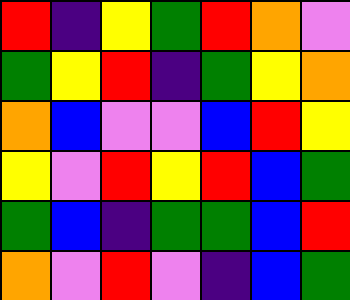[["red", "indigo", "yellow", "green", "red", "orange", "violet"], ["green", "yellow", "red", "indigo", "green", "yellow", "orange"], ["orange", "blue", "violet", "violet", "blue", "red", "yellow"], ["yellow", "violet", "red", "yellow", "red", "blue", "green"], ["green", "blue", "indigo", "green", "green", "blue", "red"], ["orange", "violet", "red", "violet", "indigo", "blue", "green"]]